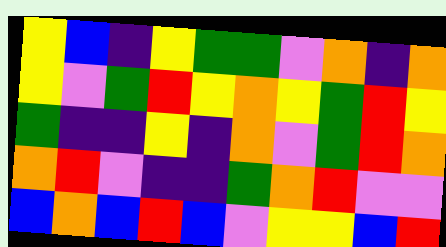[["yellow", "blue", "indigo", "yellow", "green", "green", "violet", "orange", "indigo", "orange"], ["yellow", "violet", "green", "red", "yellow", "orange", "yellow", "green", "red", "yellow"], ["green", "indigo", "indigo", "yellow", "indigo", "orange", "violet", "green", "red", "orange"], ["orange", "red", "violet", "indigo", "indigo", "green", "orange", "red", "violet", "violet"], ["blue", "orange", "blue", "red", "blue", "violet", "yellow", "yellow", "blue", "red"]]